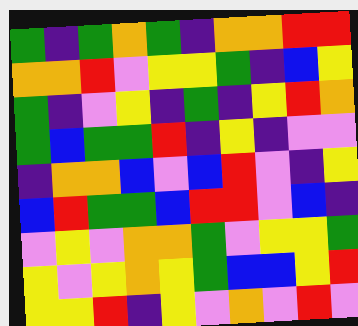[["green", "indigo", "green", "orange", "green", "indigo", "orange", "orange", "red", "red"], ["orange", "orange", "red", "violet", "yellow", "yellow", "green", "indigo", "blue", "yellow"], ["green", "indigo", "violet", "yellow", "indigo", "green", "indigo", "yellow", "red", "orange"], ["green", "blue", "green", "green", "red", "indigo", "yellow", "indigo", "violet", "violet"], ["indigo", "orange", "orange", "blue", "violet", "blue", "red", "violet", "indigo", "yellow"], ["blue", "red", "green", "green", "blue", "red", "red", "violet", "blue", "indigo"], ["violet", "yellow", "violet", "orange", "orange", "green", "violet", "yellow", "yellow", "green"], ["yellow", "violet", "yellow", "orange", "yellow", "green", "blue", "blue", "yellow", "red"], ["yellow", "yellow", "red", "indigo", "yellow", "violet", "orange", "violet", "red", "violet"]]